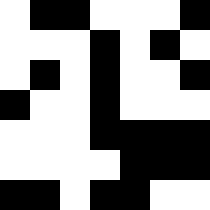[["white", "black", "black", "white", "white", "white", "black"], ["white", "white", "white", "black", "white", "black", "white"], ["white", "black", "white", "black", "white", "white", "black"], ["black", "white", "white", "black", "white", "white", "white"], ["white", "white", "white", "black", "black", "black", "black"], ["white", "white", "white", "white", "black", "black", "black"], ["black", "black", "white", "black", "black", "white", "white"]]